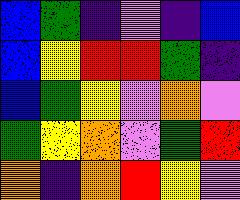[["blue", "green", "indigo", "violet", "indigo", "blue"], ["blue", "yellow", "red", "red", "green", "indigo"], ["blue", "green", "yellow", "violet", "orange", "violet"], ["green", "yellow", "orange", "violet", "green", "red"], ["orange", "indigo", "orange", "red", "yellow", "violet"]]